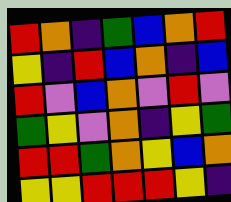[["red", "orange", "indigo", "green", "blue", "orange", "red"], ["yellow", "indigo", "red", "blue", "orange", "indigo", "blue"], ["red", "violet", "blue", "orange", "violet", "red", "violet"], ["green", "yellow", "violet", "orange", "indigo", "yellow", "green"], ["red", "red", "green", "orange", "yellow", "blue", "orange"], ["yellow", "yellow", "red", "red", "red", "yellow", "indigo"]]